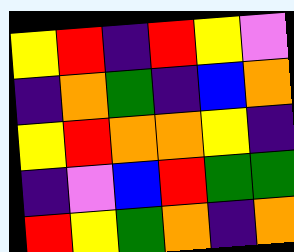[["yellow", "red", "indigo", "red", "yellow", "violet"], ["indigo", "orange", "green", "indigo", "blue", "orange"], ["yellow", "red", "orange", "orange", "yellow", "indigo"], ["indigo", "violet", "blue", "red", "green", "green"], ["red", "yellow", "green", "orange", "indigo", "orange"]]